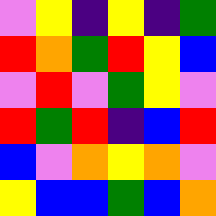[["violet", "yellow", "indigo", "yellow", "indigo", "green"], ["red", "orange", "green", "red", "yellow", "blue"], ["violet", "red", "violet", "green", "yellow", "violet"], ["red", "green", "red", "indigo", "blue", "red"], ["blue", "violet", "orange", "yellow", "orange", "violet"], ["yellow", "blue", "blue", "green", "blue", "orange"]]